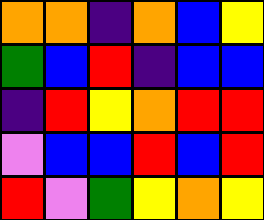[["orange", "orange", "indigo", "orange", "blue", "yellow"], ["green", "blue", "red", "indigo", "blue", "blue"], ["indigo", "red", "yellow", "orange", "red", "red"], ["violet", "blue", "blue", "red", "blue", "red"], ["red", "violet", "green", "yellow", "orange", "yellow"]]